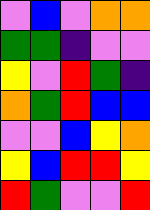[["violet", "blue", "violet", "orange", "orange"], ["green", "green", "indigo", "violet", "violet"], ["yellow", "violet", "red", "green", "indigo"], ["orange", "green", "red", "blue", "blue"], ["violet", "violet", "blue", "yellow", "orange"], ["yellow", "blue", "red", "red", "yellow"], ["red", "green", "violet", "violet", "red"]]